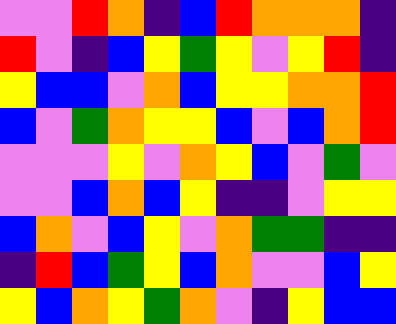[["violet", "violet", "red", "orange", "indigo", "blue", "red", "orange", "orange", "orange", "indigo"], ["red", "violet", "indigo", "blue", "yellow", "green", "yellow", "violet", "yellow", "red", "indigo"], ["yellow", "blue", "blue", "violet", "orange", "blue", "yellow", "yellow", "orange", "orange", "red"], ["blue", "violet", "green", "orange", "yellow", "yellow", "blue", "violet", "blue", "orange", "red"], ["violet", "violet", "violet", "yellow", "violet", "orange", "yellow", "blue", "violet", "green", "violet"], ["violet", "violet", "blue", "orange", "blue", "yellow", "indigo", "indigo", "violet", "yellow", "yellow"], ["blue", "orange", "violet", "blue", "yellow", "violet", "orange", "green", "green", "indigo", "indigo"], ["indigo", "red", "blue", "green", "yellow", "blue", "orange", "violet", "violet", "blue", "yellow"], ["yellow", "blue", "orange", "yellow", "green", "orange", "violet", "indigo", "yellow", "blue", "blue"]]